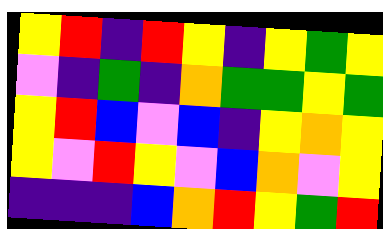[["yellow", "red", "indigo", "red", "yellow", "indigo", "yellow", "green", "yellow"], ["violet", "indigo", "green", "indigo", "orange", "green", "green", "yellow", "green"], ["yellow", "red", "blue", "violet", "blue", "indigo", "yellow", "orange", "yellow"], ["yellow", "violet", "red", "yellow", "violet", "blue", "orange", "violet", "yellow"], ["indigo", "indigo", "indigo", "blue", "orange", "red", "yellow", "green", "red"]]